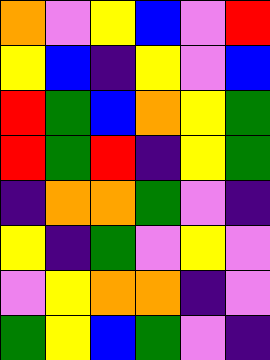[["orange", "violet", "yellow", "blue", "violet", "red"], ["yellow", "blue", "indigo", "yellow", "violet", "blue"], ["red", "green", "blue", "orange", "yellow", "green"], ["red", "green", "red", "indigo", "yellow", "green"], ["indigo", "orange", "orange", "green", "violet", "indigo"], ["yellow", "indigo", "green", "violet", "yellow", "violet"], ["violet", "yellow", "orange", "orange", "indigo", "violet"], ["green", "yellow", "blue", "green", "violet", "indigo"]]